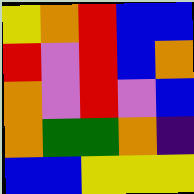[["yellow", "orange", "red", "blue", "blue"], ["red", "violet", "red", "blue", "orange"], ["orange", "violet", "red", "violet", "blue"], ["orange", "green", "green", "orange", "indigo"], ["blue", "blue", "yellow", "yellow", "yellow"]]